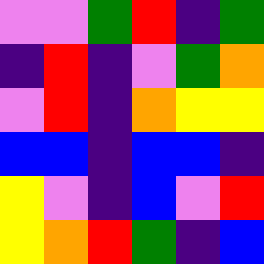[["violet", "violet", "green", "red", "indigo", "green"], ["indigo", "red", "indigo", "violet", "green", "orange"], ["violet", "red", "indigo", "orange", "yellow", "yellow"], ["blue", "blue", "indigo", "blue", "blue", "indigo"], ["yellow", "violet", "indigo", "blue", "violet", "red"], ["yellow", "orange", "red", "green", "indigo", "blue"]]